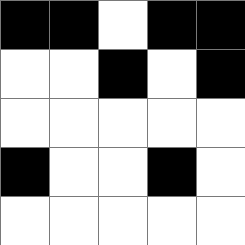[["black", "black", "white", "black", "black"], ["white", "white", "black", "white", "black"], ["white", "white", "white", "white", "white"], ["black", "white", "white", "black", "white"], ["white", "white", "white", "white", "white"]]